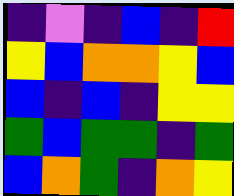[["indigo", "violet", "indigo", "blue", "indigo", "red"], ["yellow", "blue", "orange", "orange", "yellow", "blue"], ["blue", "indigo", "blue", "indigo", "yellow", "yellow"], ["green", "blue", "green", "green", "indigo", "green"], ["blue", "orange", "green", "indigo", "orange", "yellow"]]